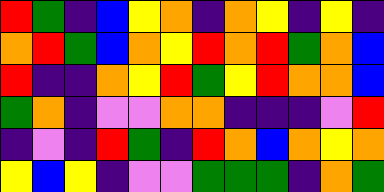[["red", "green", "indigo", "blue", "yellow", "orange", "indigo", "orange", "yellow", "indigo", "yellow", "indigo"], ["orange", "red", "green", "blue", "orange", "yellow", "red", "orange", "red", "green", "orange", "blue"], ["red", "indigo", "indigo", "orange", "yellow", "red", "green", "yellow", "red", "orange", "orange", "blue"], ["green", "orange", "indigo", "violet", "violet", "orange", "orange", "indigo", "indigo", "indigo", "violet", "red"], ["indigo", "violet", "indigo", "red", "green", "indigo", "red", "orange", "blue", "orange", "yellow", "orange"], ["yellow", "blue", "yellow", "indigo", "violet", "violet", "green", "green", "green", "indigo", "orange", "green"]]